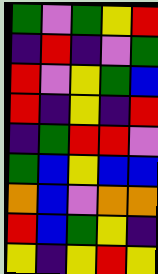[["green", "violet", "green", "yellow", "red"], ["indigo", "red", "indigo", "violet", "green"], ["red", "violet", "yellow", "green", "blue"], ["red", "indigo", "yellow", "indigo", "red"], ["indigo", "green", "red", "red", "violet"], ["green", "blue", "yellow", "blue", "blue"], ["orange", "blue", "violet", "orange", "orange"], ["red", "blue", "green", "yellow", "indigo"], ["yellow", "indigo", "yellow", "red", "yellow"]]